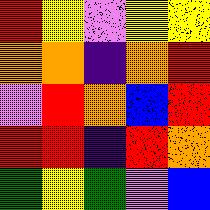[["red", "yellow", "violet", "yellow", "yellow"], ["orange", "orange", "indigo", "orange", "red"], ["violet", "red", "orange", "blue", "red"], ["red", "red", "indigo", "red", "orange"], ["green", "yellow", "green", "violet", "blue"]]